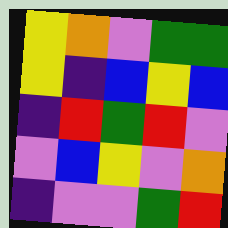[["yellow", "orange", "violet", "green", "green"], ["yellow", "indigo", "blue", "yellow", "blue"], ["indigo", "red", "green", "red", "violet"], ["violet", "blue", "yellow", "violet", "orange"], ["indigo", "violet", "violet", "green", "red"]]